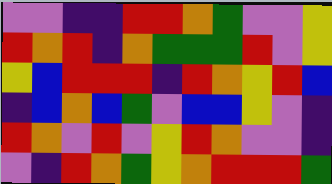[["violet", "violet", "indigo", "indigo", "red", "red", "orange", "green", "violet", "violet", "yellow"], ["red", "orange", "red", "indigo", "orange", "green", "green", "green", "red", "violet", "yellow"], ["yellow", "blue", "red", "red", "red", "indigo", "red", "orange", "yellow", "red", "blue"], ["indigo", "blue", "orange", "blue", "green", "violet", "blue", "blue", "yellow", "violet", "indigo"], ["red", "orange", "violet", "red", "violet", "yellow", "red", "orange", "violet", "violet", "indigo"], ["violet", "indigo", "red", "orange", "green", "yellow", "orange", "red", "red", "red", "green"]]